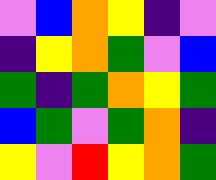[["violet", "blue", "orange", "yellow", "indigo", "violet"], ["indigo", "yellow", "orange", "green", "violet", "blue"], ["green", "indigo", "green", "orange", "yellow", "green"], ["blue", "green", "violet", "green", "orange", "indigo"], ["yellow", "violet", "red", "yellow", "orange", "green"]]